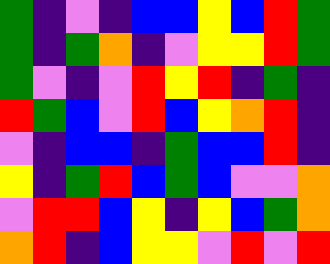[["green", "indigo", "violet", "indigo", "blue", "blue", "yellow", "blue", "red", "green"], ["green", "indigo", "green", "orange", "indigo", "violet", "yellow", "yellow", "red", "green"], ["green", "violet", "indigo", "violet", "red", "yellow", "red", "indigo", "green", "indigo"], ["red", "green", "blue", "violet", "red", "blue", "yellow", "orange", "red", "indigo"], ["violet", "indigo", "blue", "blue", "indigo", "green", "blue", "blue", "red", "indigo"], ["yellow", "indigo", "green", "red", "blue", "green", "blue", "violet", "violet", "orange"], ["violet", "red", "red", "blue", "yellow", "indigo", "yellow", "blue", "green", "orange"], ["orange", "red", "indigo", "blue", "yellow", "yellow", "violet", "red", "violet", "red"]]